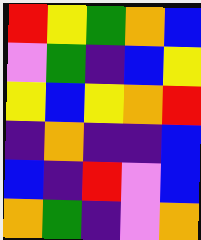[["red", "yellow", "green", "orange", "blue"], ["violet", "green", "indigo", "blue", "yellow"], ["yellow", "blue", "yellow", "orange", "red"], ["indigo", "orange", "indigo", "indigo", "blue"], ["blue", "indigo", "red", "violet", "blue"], ["orange", "green", "indigo", "violet", "orange"]]